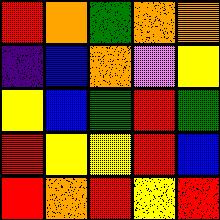[["red", "orange", "green", "orange", "orange"], ["indigo", "blue", "orange", "violet", "yellow"], ["yellow", "blue", "green", "red", "green"], ["red", "yellow", "yellow", "red", "blue"], ["red", "orange", "red", "yellow", "red"]]